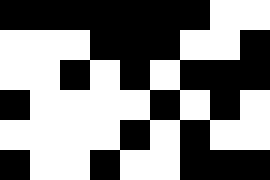[["black", "black", "black", "black", "black", "black", "black", "white", "white"], ["white", "white", "white", "black", "black", "black", "white", "white", "black"], ["white", "white", "black", "white", "black", "white", "black", "black", "black"], ["black", "white", "white", "white", "white", "black", "white", "black", "white"], ["white", "white", "white", "white", "black", "white", "black", "white", "white"], ["black", "white", "white", "black", "white", "white", "black", "black", "black"]]